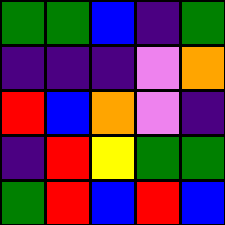[["green", "green", "blue", "indigo", "green"], ["indigo", "indigo", "indigo", "violet", "orange"], ["red", "blue", "orange", "violet", "indigo"], ["indigo", "red", "yellow", "green", "green"], ["green", "red", "blue", "red", "blue"]]